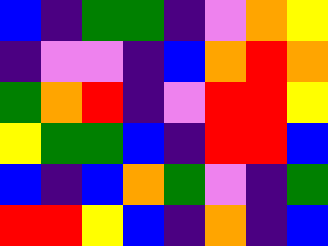[["blue", "indigo", "green", "green", "indigo", "violet", "orange", "yellow"], ["indigo", "violet", "violet", "indigo", "blue", "orange", "red", "orange"], ["green", "orange", "red", "indigo", "violet", "red", "red", "yellow"], ["yellow", "green", "green", "blue", "indigo", "red", "red", "blue"], ["blue", "indigo", "blue", "orange", "green", "violet", "indigo", "green"], ["red", "red", "yellow", "blue", "indigo", "orange", "indigo", "blue"]]